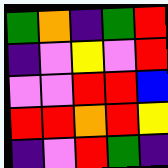[["green", "orange", "indigo", "green", "red"], ["indigo", "violet", "yellow", "violet", "red"], ["violet", "violet", "red", "red", "blue"], ["red", "red", "orange", "red", "yellow"], ["indigo", "violet", "red", "green", "indigo"]]